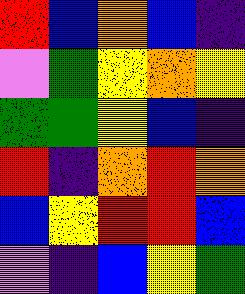[["red", "blue", "orange", "blue", "indigo"], ["violet", "green", "yellow", "orange", "yellow"], ["green", "green", "yellow", "blue", "indigo"], ["red", "indigo", "orange", "red", "orange"], ["blue", "yellow", "red", "red", "blue"], ["violet", "indigo", "blue", "yellow", "green"]]